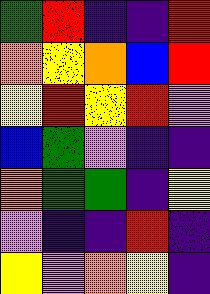[["green", "red", "indigo", "indigo", "red"], ["orange", "yellow", "orange", "blue", "red"], ["yellow", "red", "yellow", "red", "violet"], ["blue", "green", "violet", "indigo", "indigo"], ["orange", "green", "green", "indigo", "yellow"], ["violet", "indigo", "indigo", "red", "indigo"], ["yellow", "violet", "orange", "yellow", "indigo"]]